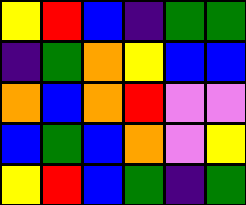[["yellow", "red", "blue", "indigo", "green", "green"], ["indigo", "green", "orange", "yellow", "blue", "blue"], ["orange", "blue", "orange", "red", "violet", "violet"], ["blue", "green", "blue", "orange", "violet", "yellow"], ["yellow", "red", "blue", "green", "indigo", "green"]]